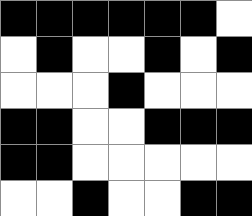[["black", "black", "black", "black", "black", "black", "white"], ["white", "black", "white", "white", "black", "white", "black"], ["white", "white", "white", "black", "white", "white", "white"], ["black", "black", "white", "white", "black", "black", "black"], ["black", "black", "white", "white", "white", "white", "white"], ["white", "white", "black", "white", "white", "black", "black"]]